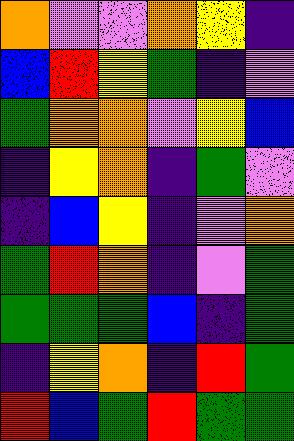[["orange", "violet", "violet", "orange", "yellow", "indigo"], ["blue", "red", "yellow", "green", "indigo", "violet"], ["green", "orange", "orange", "violet", "yellow", "blue"], ["indigo", "yellow", "orange", "indigo", "green", "violet"], ["indigo", "blue", "yellow", "indigo", "violet", "orange"], ["green", "red", "orange", "indigo", "violet", "green"], ["green", "green", "green", "blue", "indigo", "green"], ["indigo", "yellow", "orange", "indigo", "red", "green"], ["red", "blue", "green", "red", "green", "green"]]